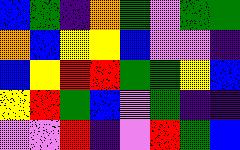[["blue", "green", "indigo", "orange", "green", "violet", "green", "green"], ["orange", "blue", "yellow", "yellow", "blue", "violet", "violet", "indigo"], ["blue", "yellow", "red", "red", "green", "green", "yellow", "blue"], ["yellow", "red", "green", "blue", "violet", "green", "indigo", "indigo"], ["violet", "violet", "red", "indigo", "violet", "red", "green", "blue"]]